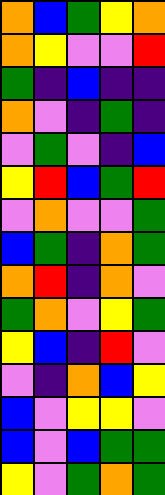[["orange", "blue", "green", "yellow", "orange"], ["orange", "yellow", "violet", "violet", "red"], ["green", "indigo", "blue", "indigo", "indigo"], ["orange", "violet", "indigo", "green", "indigo"], ["violet", "green", "violet", "indigo", "blue"], ["yellow", "red", "blue", "green", "red"], ["violet", "orange", "violet", "violet", "green"], ["blue", "green", "indigo", "orange", "green"], ["orange", "red", "indigo", "orange", "violet"], ["green", "orange", "violet", "yellow", "green"], ["yellow", "blue", "indigo", "red", "violet"], ["violet", "indigo", "orange", "blue", "yellow"], ["blue", "violet", "yellow", "yellow", "violet"], ["blue", "violet", "blue", "green", "green"], ["yellow", "violet", "green", "orange", "green"]]